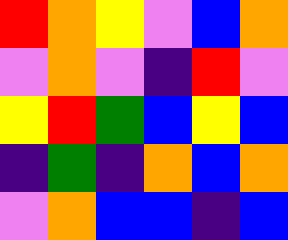[["red", "orange", "yellow", "violet", "blue", "orange"], ["violet", "orange", "violet", "indigo", "red", "violet"], ["yellow", "red", "green", "blue", "yellow", "blue"], ["indigo", "green", "indigo", "orange", "blue", "orange"], ["violet", "orange", "blue", "blue", "indigo", "blue"]]